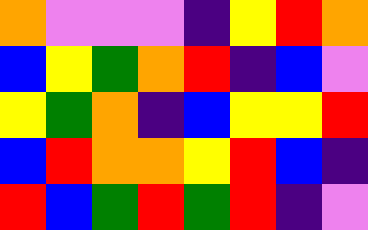[["orange", "violet", "violet", "violet", "indigo", "yellow", "red", "orange"], ["blue", "yellow", "green", "orange", "red", "indigo", "blue", "violet"], ["yellow", "green", "orange", "indigo", "blue", "yellow", "yellow", "red"], ["blue", "red", "orange", "orange", "yellow", "red", "blue", "indigo"], ["red", "blue", "green", "red", "green", "red", "indigo", "violet"]]